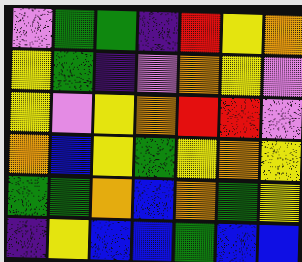[["violet", "green", "green", "indigo", "red", "yellow", "orange"], ["yellow", "green", "indigo", "violet", "orange", "yellow", "violet"], ["yellow", "violet", "yellow", "orange", "red", "red", "violet"], ["orange", "blue", "yellow", "green", "yellow", "orange", "yellow"], ["green", "green", "orange", "blue", "orange", "green", "yellow"], ["indigo", "yellow", "blue", "blue", "green", "blue", "blue"]]